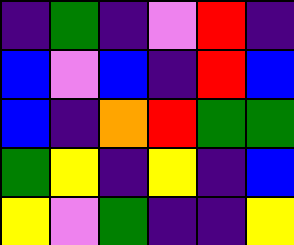[["indigo", "green", "indigo", "violet", "red", "indigo"], ["blue", "violet", "blue", "indigo", "red", "blue"], ["blue", "indigo", "orange", "red", "green", "green"], ["green", "yellow", "indigo", "yellow", "indigo", "blue"], ["yellow", "violet", "green", "indigo", "indigo", "yellow"]]